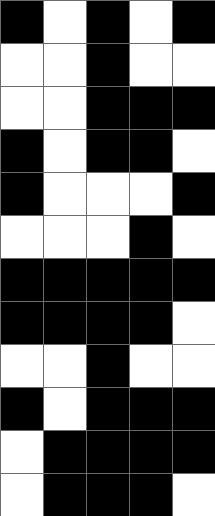[["black", "white", "black", "white", "black"], ["white", "white", "black", "white", "white"], ["white", "white", "black", "black", "black"], ["black", "white", "black", "black", "white"], ["black", "white", "white", "white", "black"], ["white", "white", "white", "black", "white"], ["black", "black", "black", "black", "black"], ["black", "black", "black", "black", "white"], ["white", "white", "black", "white", "white"], ["black", "white", "black", "black", "black"], ["white", "black", "black", "black", "black"], ["white", "black", "black", "black", "white"]]